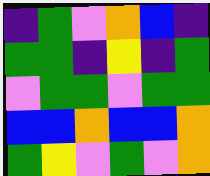[["indigo", "green", "violet", "orange", "blue", "indigo"], ["green", "green", "indigo", "yellow", "indigo", "green"], ["violet", "green", "green", "violet", "green", "green"], ["blue", "blue", "orange", "blue", "blue", "orange"], ["green", "yellow", "violet", "green", "violet", "orange"]]